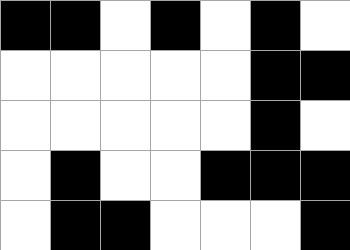[["black", "black", "white", "black", "white", "black", "white"], ["white", "white", "white", "white", "white", "black", "black"], ["white", "white", "white", "white", "white", "black", "white"], ["white", "black", "white", "white", "black", "black", "black"], ["white", "black", "black", "white", "white", "white", "black"]]